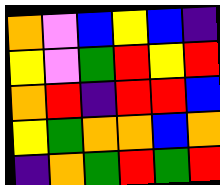[["orange", "violet", "blue", "yellow", "blue", "indigo"], ["yellow", "violet", "green", "red", "yellow", "red"], ["orange", "red", "indigo", "red", "red", "blue"], ["yellow", "green", "orange", "orange", "blue", "orange"], ["indigo", "orange", "green", "red", "green", "red"]]